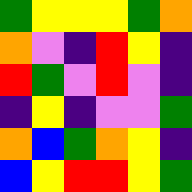[["green", "yellow", "yellow", "yellow", "green", "orange"], ["orange", "violet", "indigo", "red", "yellow", "indigo"], ["red", "green", "violet", "red", "violet", "indigo"], ["indigo", "yellow", "indigo", "violet", "violet", "green"], ["orange", "blue", "green", "orange", "yellow", "indigo"], ["blue", "yellow", "red", "red", "yellow", "green"]]